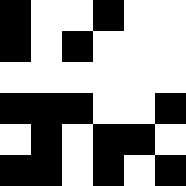[["black", "white", "white", "black", "white", "white"], ["black", "white", "black", "white", "white", "white"], ["white", "white", "white", "white", "white", "white"], ["black", "black", "black", "white", "white", "black"], ["white", "black", "white", "black", "black", "white"], ["black", "black", "white", "black", "white", "black"]]